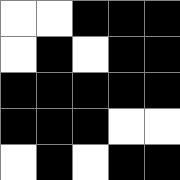[["white", "white", "black", "black", "black"], ["white", "black", "white", "black", "black"], ["black", "black", "black", "black", "black"], ["black", "black", "black", "white", "white"], ["white", "black", "white", "black", "black"]]